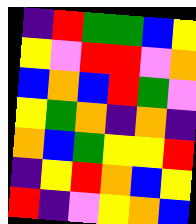[["indigo", "red", "green", "green", "blue", "yellow"], ["yellow", "violet", "red", "red", "violet", "orange"], ["blue", "orange", "blue", "red", "green", "violet"], ["yellow", "green", "orange", "indigo", "orange", "indigo"], ["orange", "blue", "green", "yellow", "yellow", "red"], ["indigo", "yellow", "red", "orange", "blue", "yellow"], ["red", "indigo", "violet", "yellow", "orange", "blue"]]